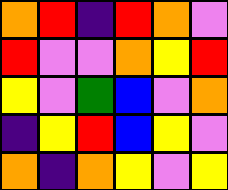[["orange", "red", "indigo", "red", "orange", "violet"], ["red", "violet", "violet", "orange", "yellow", "red"], ["yellow", "violet", "green", "blue", "violet", "orange"], ["indigo", "yellow", "red", "blue", "yellow", "violet"], ["orange", "indigo", "orange", "yellow", "violet", "yellow"]]